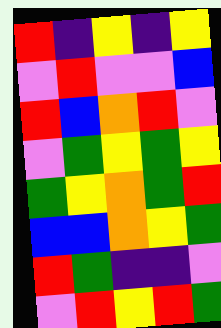[["red", "indigo", "yellow", "indigo", "yellow"], ["violet", "red", "violet", "violet", "blue"], ["red", "blue", "orange", "red", "violet"], ["violet", "green", "yellow", "green", "yellow"], ["green", "yellow", "orange", "green", "red"], ["blue", "blue", "orange", "yellow", "green"], ["red", "green", "indigo", "indigo", "violet"], ["violet", "red", "yellow", "red", "green"]]